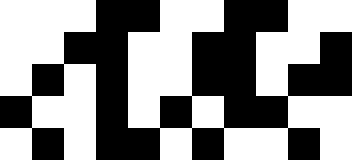[["white", "white", "white", "black", "black", "white", "white", "black", "black", "white", "white"], ["white", "white", "black", "black", "white", "white", "black", "black", "white", "white", "black"], ["white", "black", "white", "black", "white", "white", "black", "black", "white", "black", "black"], ["black", "white", "white", "black", "white", "black", "white", "black", "black", "white", "white"], ["white", "black", "white", "black", "black", "white", "black", "white", "white", "black", "white"]]